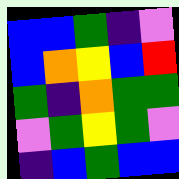[["blue", "blue", "green", "indigo", "violet"], ["blue", "orange", "yellow", "blue", "red"], ["green", "indigo", "orange", "green", "green"], ["violet", "green", "yellow", "green", "violet"], ["indigo", "blue", "green", "blue", "blue"]]